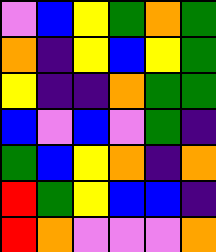[["violet", "blue", "yellow", "green", "orange", "green"], ["orange", "indigo", "yellow", "blue", "yellow", "green"], ["yellow", "indigo", "indigo", "orange", "green", "green"], ["blue", "violet", "blue", "violet", "green", "indigo"], ["green", "blue", "yellow", "orange", "indigo", "orange"], ["red", "green", "yellow", "blue", "blue", "indigo"], ["red", "orange", "violet", "violet", "violet", "orange"]]